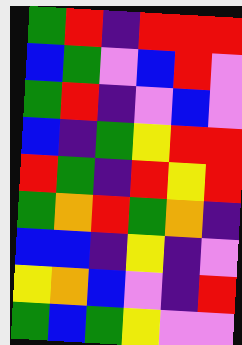[["green", "red", "indigo", "red", "red", "red"], ["blue", "green", "violet", "blue", "red", "violet"], ["green", "red", "indigo", "violet", "blue", "violet"], ["blue", "indigo", "green", "yellow", "red", "red"], ["red", "green", "indigo", "red", "yellow", "red"], ["green", "orange", "red", "green", "orange", "indigo"], ["blue", "blue", "indigo", "yellow", "indigo", "violet"], ["yellow", "orange", "blue", "violet", "indigo", "red"], ["green", "blue", "green", "yellow", "violet", "violet"]]